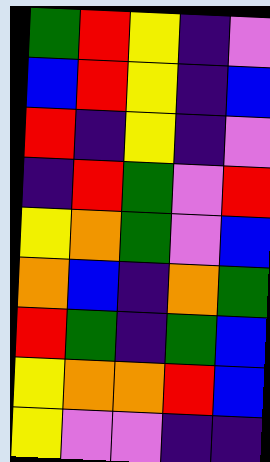[["green", "red", "yellow", "indigo", "violet"], ["blue", "red", "yellow", "indigo", "blue"], ["red", "indigo", "yellow", "indigo", "violet"], ["indigo", "red", "green", "violet", "red"], ["yellow", "orange", "green", "violet", "blue"], ["orange", "blue", "indigo", "orange", "green"], ["red", "green", "indigo", "green", "blue"], ["yellow", "orange", "orange", "red", "blue"], ["yellow", "violet", "violet", "indigo", "indigo"]]